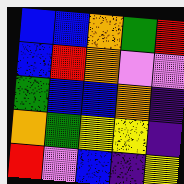[["blue", "blue", "orange", "green", "red"], ["blue", "red", "orange", "violet", "violet"], ["green", "blue", "blue", "orange", "indigo"], ["orange", "green", "yellow", "yellow", "indigo"], ["red", "violet", "blue", "indigo", "yellow"]]